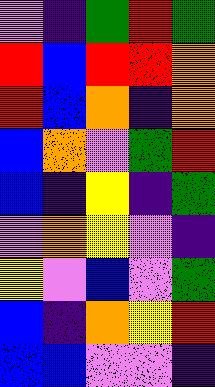[["violet", "indigo", "green", "red", "green"], ["red", "blue", "red", "red", "orange"], ["red", "blue", "orange", "indigo", "orange"], ["blue", "orange", "violet", "green", "red"], ["blue", "indigo", "yellow", "indigo", "green"], ["violet", "orange", "yellow", "violet", "indigo"], ["yellow", "violet", "blue", "violet", "green"], ["blue", "indigo", "orange", "yellow", "red"], ["blue", "blue", "violet", "violet", "indigo"]]